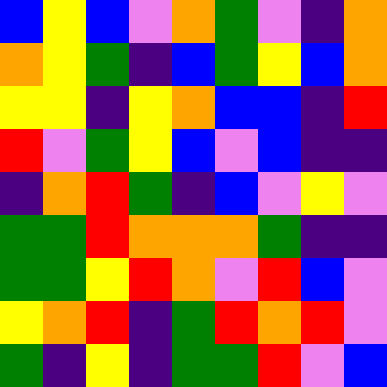[["blue", "yellow", "blue", "violet", "orange", "green", "violet", "indigo", "orange"], ["orange", "yellow", "green", "indigo", "blue", "green", "yellow", "blue", "orange"], ["yellow", "yellow", "indigo", "yellow", "orange", "blue", "blue", "indigo", "red"], ["red", "violet", "green", "yellow", "blue", "violet", "blue", "indigo", "indigo"], ["indigo", "orange", "red", "green", "indigo", "blue", "violet", "yellow", "violet"], ["green", "green", "red", "orange", "orange", "orange", "green", "indigo", "indigo"], ["green", "green", "yellow", "red", "orange", "violet", "red", "blue", "violet"], ["yellow", "orange", "red", "indigo", "green", "red", "orange", "red", "violet"], ["green", "indigo", "yellow", "indigo", "green", "green", "red", "violet", "blue"]]